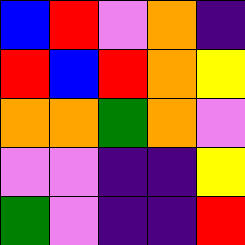[["blue", "red", "violet", "orange", "indigo"], ["red", "blue", "red", "orange", "yellow"], ["orange", "orange", "green", "orange", "violet"], ["violet", "violet", "indigo", "indigo", "yellow"], ["green", "violet", "indigo", "indigo", "red"]]